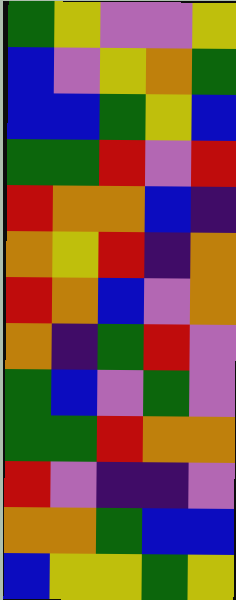[["green", "yellow", "violet", "violet", "yellow"], ["blue", "violet", "yellow", "orange", "green"], ["blue", "blue", "green", "yellow", "blue"], ["green", "green", "red", "violet", "red"], ["red", "orange", "orange", "blue", "indigo"], ["orange", "yellow", "red", "indigo", "orange"], ["red", "orange", "blue", "violet", "orange"], ["orange", "indigo", "green", "red", "violet"], ["green", "blue", "violet", "green", "violet"], ["green", "green", "red", "orange", "orange"], ["red", "violet", "indigo", "indigo", "violet"], ["orange", "orange", "green", "blue", "blue"], ["blue", "yellow", "yellow", "green", "yellow"]]